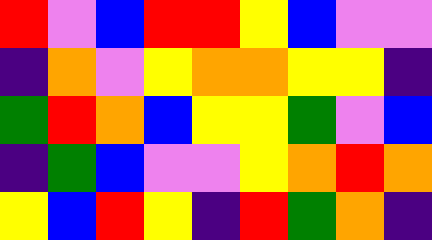[["red", "violet", "blue", "red", "red", "yellow", "blue", "violet", "violet"], ["indigo", "orange", "violet", "yellow", "orange", "orange", "yellow", "yellow", "indigo"], ["green", "red", "orange", "blue", "yellow", "yellow", "green", "violet", "blue"], ["indigo", "green", "blue", "violet", "violet", "yellow", "orange", "red", "orange"], ["yellow", "blue", "red", "yellow", "indigo", "red", "green", "orange", "indigo"]]